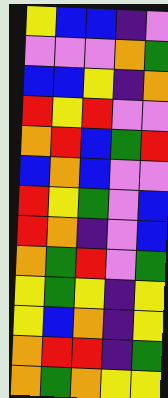[["yellow", "blue", "blue", "indigo", "violet"], ["violet", "violet", "violet", "orange", "green"], ["blue", "blue", "yellow", "indigo", "orange"], ["red", "yellow", "red", "violet", "violet"], ["orange", "red", "blue", "green", "red"], ["blue", "orange", "blue", "violet", "violet"], ["red", "yellow", "green", "violet", "blue"], ["red", "orange", "indigo", "violet", "blue"], ["orange", "green", "red", "violet", "green"], ["yellow", "green", "yellow", "indigo", "yellow"], ["yellow", "blue", "orange", "indigo", "yellow"], ["orange", "red", "red", "indigo", "green"], ["orange", "green", "orange", "yellow", "yellow"]]